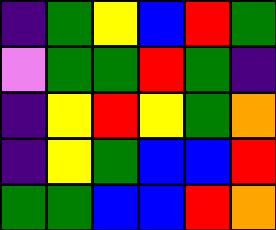[["indigo", "green", "yellow", "blue", "red", "green"], ["violet", "green", "green", "red", "green", "indigo"], ["indigo", "yellow", "red", "yellow", "green", "orange"], ["indigo", "yellow", "green", "blue", "blue", "red"], ["green", "green", "blue", "blue", "red", "orange"]]